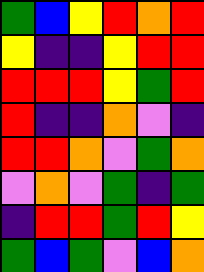[["green", "blue", "yellow", "red", "orange", "red"], ["yellow", "indigo", "indigo", "yellow", "red", "red"], ["red", "red", "red", "yellow", "green", "red"], ["red", "indigo", "indigo", "orange", "violet", "indigo"], ["red", "red", "orange", "violet", "green", "orange"], ["violet", "orange", "violet", "green", "indigo", "green"], ["indigo", "red", "red", "green", "red", "yellow"], ["green", "blue", "green", "violet", "blue", "orange"]]